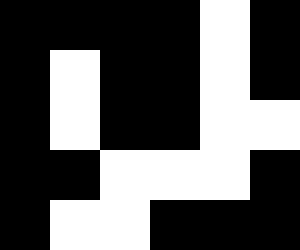[["black", "black", "black", "black", "white", "black"], ["black", "white", "black", "black", "white", "black"], ["black", "white", "black", "black", "white", "white"], ["black", "black", "white", "white", "white", "black"], ["black", "white", "white", "black", "black", "black"]]